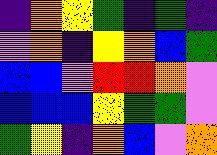[["indigo", "orange", "yellow", "green", "indigo", "green", "indigo"], ["violet", "orange", "indigo", "yellow", "orange", "blue", "green"], ["blue", "blue", "violet", "red", "red", "orange", "violet"], ["blue", "blue", "blue", "yellow", "green", "green", "violet"], ["green", "yellow", "indigo", "orange", "blue", "violet", "orange"]]